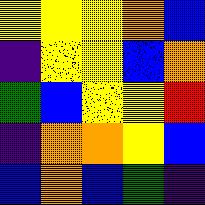[["yellow", "yellow", "yellow", "orange", "blue"], ["indigo", "yellow", "yellow", "blue", "orange"], ["green", "blue", "yellow", "yellow", "red"], ["indigo", "orange", "orange", "yellow", "blue"], ["blue", "orange", "blue", "green", "indigo"]]